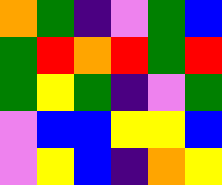[["orange", "green", "indigo", "violet", "green", "blue"], ["green", "red", "orange", "red", "green", "red"], ["green", "yellow", "green", "indigo", "violet", "green"], ["violet", "blue", "blue", "yellow", "yellow", "blue"], ["violet", "yellow", "blue", "indigo", "orange", "yellow"]]